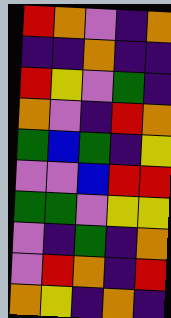[["red", "orange", "violet", "indigo", "orange"], ["indigo", "indigo", "orange", "indigo", "indigo"], ["red", "yellow", "violet", "green", "indigo"], ["orange", "violet", "indigo", "red", "orange"], ["green", "blue", "green", "indigo", "yellow"], ["violet", "violet", "blue", "red", "red"], ["green", "green", "violet", "yellow", "yellow"], ["violet", "indigo", "green", "indigo", "orange"], ["violet", "red", "orange", "indigo", "red"], ["orange", "yellow", "indigo", "orange", "indigo"]]